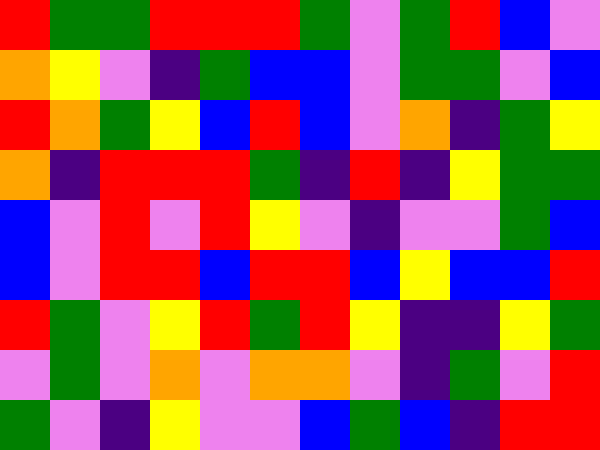[["red", "green", "green", "red", "red", "red", "green", "violet", "green", "red", "blue", "violet"], ["orange", "yellow", "violet", "indigo", "green", "blue", "blue", "violet", "green", "green", "violet", "blue"], ["red", "orange", "green", "yellow", "blue", "red", "blue", "violet", "orange", "indigo", "green", "yellow"], ["orange", "indigo", "red", "red", "red", "green", "indigo", "red", "indigo", "yellow", "green", "green"], ["blue", "violet", "red", "violet", "red", "yellow", "violet", "indigo", "violet", "violet", "green", "blue"], ["blue", "violet", "red", "red", "blue", "red", "red", "blue", "yellow", "blue", "blue", "red"], ["red", "green", "violet", "yellow", "red", "green", "red", "yellow", "indigo", "indigo", "yellow", "green"], ["violet", "green", "violet", "orange", "violet", "orange", "orange", "violet", "indigo", "green", "violet", "red"], ["green", "violet", "indigo", "yellow", "violet", "violet", "blue", "green", "blue", "indigo", "red", "red"]]